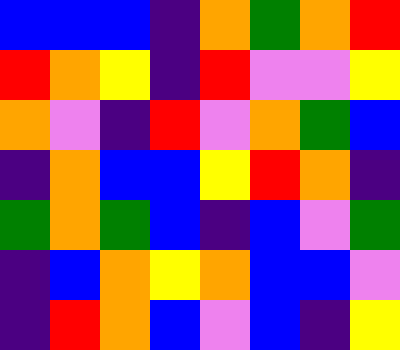[["blue", "blue", "blue", "indigo", "orange", "green", "orange", "red"], ["red", "orange", "yellow", "indigo", "red", "violet", "violet", "yellow"], ["orange", "violet", "indigo", "red", "violet", "orange", "green", "blue"], ["indigo", "orange", "blue", "blue", "yellow", "red", "orange", "indigo"], ["green", "orange", "green", "blue", "indigo", "blue", "violet", "green"], ["indigo", "blue", "orange", "yellow", "orange", "blue", "blue", "violet"], ["indigo", "red", "orange", "blue", "violet", "blue", "indigo", "yellow"]]